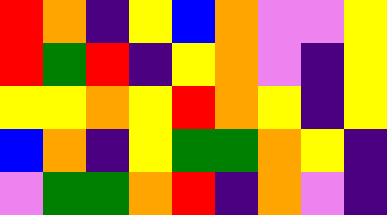[["red", "orange", "indigo", "yellow", "blue", "orange", "violet", "violet", "yellow"], ["red", "green", "red", "indigo", "yellow", "orange", "violet", "indigo", "yellow"], ["yellow", "yellow", "orange", "yellow", "red", "orange", "yellow", "indigo", "yellow"], ["blue", "orange", "indigo", "yellow", "green", "green", "orange", "yellow", "indigo"], ["violet", "green", "green", "orange", "red", "indigo", "orange", "violet", "indigo"]]